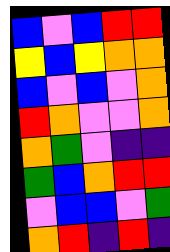[["blue", "violet", "blue", "red", "red"], ["yellow", "blue", "yellow", "orange", "orange"], ["blue", "violet", "blue", "violet", "orange"], ["red", "orange", "violet", "violet", "orange"], ["orange", "green", "violet", "indigo", "indigo"], ["green", "blue", "orange", "red", "red"], ["violet", "blue", "blue", "violet", "green"], ["orange", "red", "indigo", "red", "indigo"]]